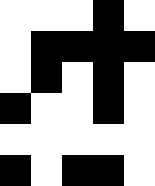[["white", "white", "white", "black", "white"], ["white", "black", "black", "black", "black"], ["white", "black", "white", "black", "white"], ["black", "white", "white", "black", "white"], ["white", "white", "white", "white", "white"], ["black", "white", "black", "black", "white"]]